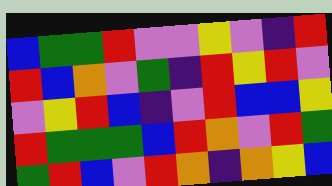[["blue", "green", "green", "red", "violet", "violet", "yellow", "violet", "indigo", "red"], ["red", "blue", "orange", "violet", "green", "indigo", "red", "yellow", "red", "violet"], ["violet", "yellow", "red", "blue", "indigo", "violet", "red", "blue", "blue", "yellow"], ["red", "green", "green", "green", "blue", "red", "orange", "violet", "red", "green"], ["green", "red", "blue", "violet", "red", "orange", "indigo", "orange", "yellow", "blue"]]